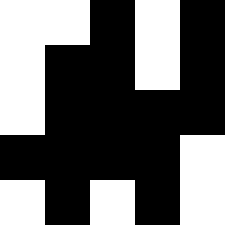[["white", "white", "black", "white", "black"], ["white", "black", "black", "white", "black"], ["white", "black", "black", "black", "black"], ["black", "black", "black", "black", "white"], ["white", "black", "white", "black", "white"]]